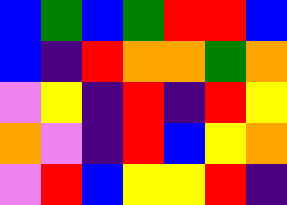[["blue", "green", "blue", "green", "red", "red", "blue"], ["blue", "indigo", "red", "orange", "orange", "green", "orange"], ["violet", "yellow", "indigo", "red", "indigo", "red", "yellow"], ["orange", "violet", "indigo", "red", "blue", "yellow", "orange"], ["violet", "red", "blue", "yellow", "yellow", "red", "indigo"]]